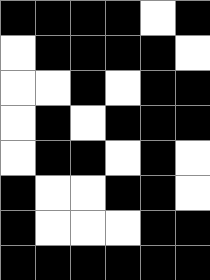[["black", "black", "black", "black", "white", "black"], ["white", "black", "black", "black", "black", "white"], ["white", "white", "black", "white", "black", "black"], ["white", "black", "white", "black", "black", "black"], ["white", "black", "black", "white", "black", "white"], ["black", "white", "white", "black", "black", "white"], ["black", "white", "white", "white", "black", "black"], ["black", "black", "black", "black", "black", "black"]]